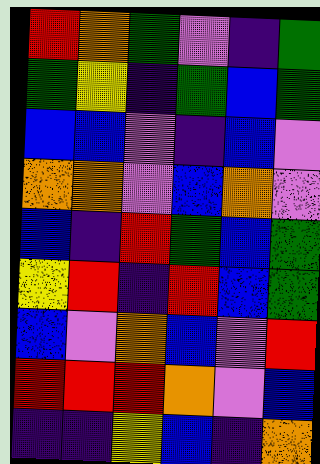[["red", "orange", "green", "violet", "indigo", "green"], ["green", "yellow", "indigo", "green", "blue", "green"], ["blue", "blue", "violet", "indigo", "blue", "violet"], ["orange", "orange", "violet", "blue", "orange", "violet"], ["blue", "indigo", "red", "green", "blue", "green"], ["yellow", "red", "indigo", "red", "blue", "green"], ["blue", "violet", "orange", "blue", "violet", "red"], ["red", "red", "red", "orange", "violet", "blue"], ["indigo", "indigo", "yellow", "blue", "indigo", "orange"]]